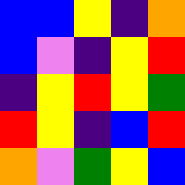[["blue", "blue", "yellow", "indigo", "orange"], ["blue", "violet", "indigo", "yellow", "red"], ["indigo", "yellow", "red", "yellow", "green"], ["red", "yellow", "indigo", "blue", "red"], ["orange", "violet", "green", "yellow", "blue"]]